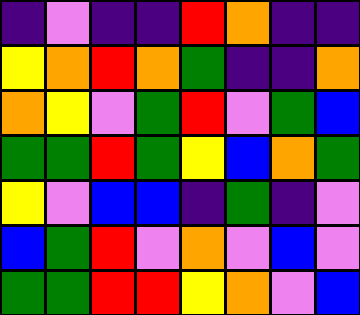[["indigo", "violet", "indigo", "indigo", "red", "orange", "indigo", "indigo"], ["yellow", "orange", "red", "orange", "green", "indigo", "indigo", "orange"], ["orange", "yellow", "violet", "green", "red", "violet", "green", "blue"], ["green", "green", "red", "green", "yellow", "blue", "orange", "green"], ["yellow", "violet", "blue", "blue", "indigo", "green", "indigo", "violet"], ["blue", "green", "red", "violet", "orange", "violet", "blue", "violet"], ["green", "green", "red", "red", "yellow", "orange", "violet", "blue"]]